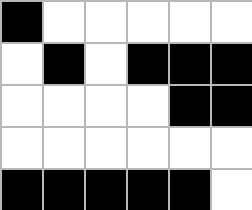[["black", "white", "white", "white", "white", "white"], ["white", "black", "white", "black", "black", "black"], ["white", "white", "white", "white", "black", "black"], ["white", "white", "white", "white", "white", "white"], ["black", "black", "black", "black", "black", "white"]]